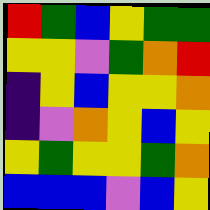[["red", "green", "blue", "yellow", "green", "green"], ["yellow", "yellow", "violet", "green", "orange", "red"], ["indigo", "yellow", "blue", "yellow", "yellow", "orange"], ["indigo", "violet", "orange", "yellow", "blue", "yellow"], ["yellow", "green", "yellow", "yellow", "green", "orange"], ["blue", "blue", "blue", "violet", "blue", "yellow"]]